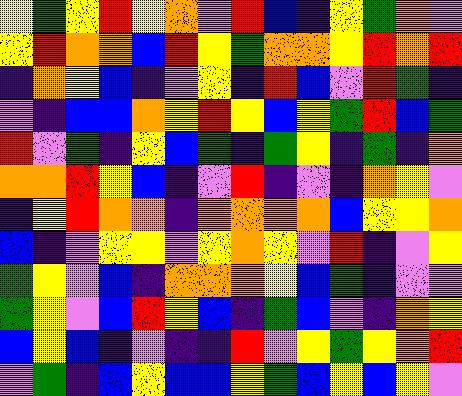[["yellow", "green", "yellow", "red", "yellow", "orange", "violet", "red", "blue", "indigo", "yellow", "green", "orange", "violet"], ["yellow", "red", "orange", "orange", "blue", "red", "yellow", "green", "orange", "orange", "yellow", "red", "orange", "red"], ["indigo", "orange", "yellow", "blue", "indigo", "violet", "yellow", "indigo", "red", "blue", "violet", "red", "green", "indigo"], ["violet", "indigo", "blue", "blue", "orange", "yellow", "red", "yellow", "blue", "yellow", "green", "red", "blue", "green"], ["red", "violet", "green", "indigo", "yellow", "blue", "green", "indigo", "green", "yellow", "indigo", "green", "indigo", "orange"], ["orange", "orange", "red", "yellow", "blue", "indigo", "violet", "red", "indigo", "violet", "indigo", "orange", "yellow", "violet"], ["indigo", "yellow", "red", "orange", "orange", "indigo", "orange", "orange", "orange", "orange", "blue", "yellow", "yellow", "orange"], ["blue", "indigo", "violet", "yellow", "yellow", "violet", "yellow", "orange", "yellow", "violet", "red", "indigo", "violet", "yellow"], ["green", "yellow", "violet", "blue", "indigo", "orange", "orange", "orange", "yellow", "blue", "green", "indigo", "violet", "violet"], ["green", "yellow", "violet", "blue", "red", "yellow", "blue", "indigo", "green", "blue", "violet", "indigo", "orange", "yellow"], ["blue", "yellow", "blue", "indigo", "violet", "indigo", "indigo", "red", "violet", "yellow", "green", "yellow", "orange", "red"], ["violet", "green", "indigo", "blue", "yellow", "blue", "blue", "yellow", "green", "blue", "yellow", "blue", "yellow", "violet"]]